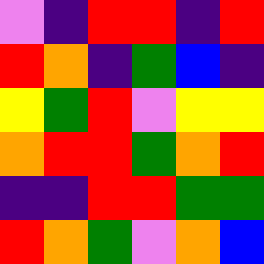[["violet", "indigo", "red", "red", "indigo", "red"], ["red", "orange", "indigo", "green", "blue", "indigo"], ["yellow", "green", "red", "violet", "yellow", "yellow"], ["orange", "red", "red", "green", "orange", "red"], ["indigo", "indigo", "red", "red", "green", "green"], ["red", "orange", "green", "violet", "orange", "blue"]]